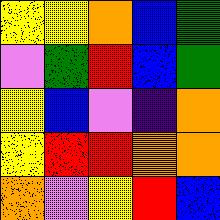[["yellow", "yellow", "orange", "blue", "green"], ["violet", "green", "red", "blue", "green"], ["yellow", "blue", "violet", "indigo", "orange"], ["yellow", "red", "red", "orange", "orange"], ["orange", "violet", "yellow", "red", "blue"]]